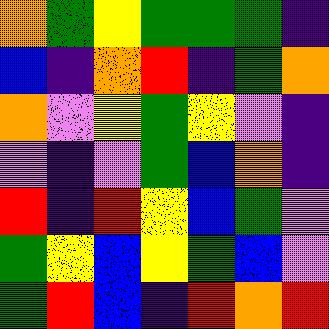[["orange", "green", "yellow", "green", "green", "green", "indigo"], ["blue", "indigo", "orange", "red", "indigo", "green", "orange"], ["orange", "violet", "yellow", "green", "yellow", "violet", "indigo"], ["violet", "indigo", "violet", "green", "blue", "orange", "indigo"], ["red", "indigo", "red", "yellow", "blue", "green", "violet"], ["green", "yellow", "blue", "yellow", "green", "blue", "violet"], ["green", "red", "blue", "indigo", "red", "orange", "red"]]